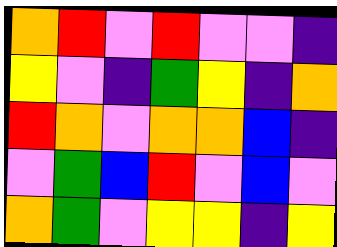[["orange", "red", "violet", "red", "violet", "violet", "indigo"], ["yellow", "violet", "indigo", "green", "yellow", "indigo", "orange"], ["red", "orange", "violet", "orange", "orange", "blue", "indigo"], ["violet", "green", "blue", "red", "violet", "blue", "violet"], ["orange", "green", "violet", "yellow", "yellow", "indigo", "yellow"]]